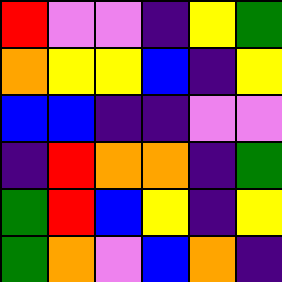[["red", "violet", "violet", "indigo", "yellow", "green"], ["orange", "yellow", "yellow", "blue", "indigo", "yellow"], ["blue", "blue", "indigo", "indigo", "violet", "violet"], ["indigo", "red", "orange", "orange", "indigo", "green"], ["green", "red", "blue", "yellow", "indigo", "yellow"], ["green", "orange", "violet", "blue", "orange", "indigo"]]